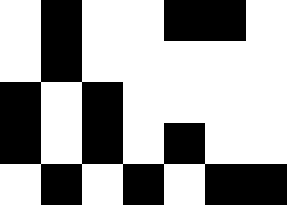[["white", "black", "white", "white", "black", "black", "white"], ["white", "black", "white", "white", "white", "white", "white"], ["black", "white", "black", "white", "white", "white", "white"], ["black", "white", "black", "white", "black", "white", "white"], ["white", "black", "white", "black", "white", "black", "black"]]